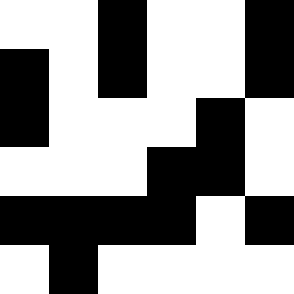[["white", "white", "black", "white", "white", "black"], ["black", "white", "black", "white", "white", "black"], ["black", "white", "white", "white", "black", "white"], ["white", "white", "white", "black", "black", "white"], ["black", "black", "black", "black", "white", "black"], ["white", "black", "white", "white", "white", "white"]]